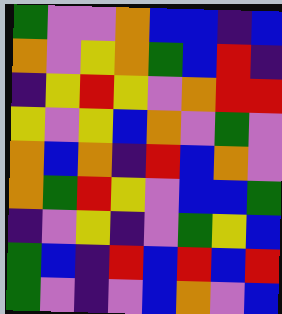[["green", "violet", "violet", "orange", "blue", "blue", "indigo", "blue"], ["orange", "violet", "yellow", "orange", "green", "blue", "red", "indigo"], ["indigo", "yellow", "red", "yellow", "violet", "orange", "red", "red"], ["yellow", "violet", "yellow", "blue", "orange", "violet", "green", "violet"], ["orange", "blue", "orange", "indigo", "red", "blue", "orange", "violet"], ["orange", "green", "red", "yellow", "violet", "blue", "blue", "green"], ["indigo", "violet", "yellow", "indigo", "violet", "green", "yellow", "blue"], ["green", "blue", "indigo", "red", "blue", "red", "blue", "red"], ["green", "violet", "indigo", "violet", "blue", "orange", "violet", "blue"]]